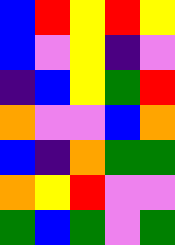[["blue", "red", "yellow", "red", "yellow"], ["blue", "violet", "yellow", "indigo", "violet"], ["indigo", "blue", "yellow", "green", "red"], ["orange", "violet", "violet", "blue", "orange"], ["blue", "indigo", "orange", "green", "green"], ["orange", "yellow", "red", "violet", "violet"], ["green", "blue", "green", "violet", "green"]]